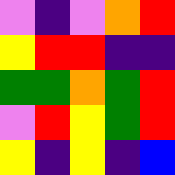[["violet", "indigo", "violet", "orange", "red"], ["yellow", "red", "red", "indigo", "indigo"], ["green", "green", "orange", "green", "red"], ["violet", "red", "yellow", "green", "red"], ["yellow", "indigo", "yellow", "indigo", "blue"]]